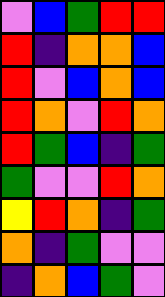[["violet", "blue", "green", "red", "red"], ["red", "indigo", "orange", "orange", "blue"], ["red", "violet", "blue", "orange", "blue"], ["red", "orange", "violet", "red", "orange"], ["red", "green", "blue", "indigo", "green"], ["green", "violet", "violet", "red", "orange"], ["yellow", "red", "orange", "indigo", "green"], ["orange", "indigo", "green", "violet", "violet"], ["indigo", "orange", "blue", "green", "violet"]]